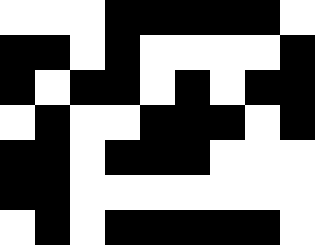[["white", "white", "white", "black", "black", "black", "black", "black", "white"], ["black", "black", "white", "black", "white", "white", "white", "white", "black"], ["black", "white", "black", "black", "white", "black", "white", "black", "black"], ["white", "black", "white", "white", "black", "black", "black", "white", "black"], ["black", "black", "white", "black", "black", "black", "white", "white", "white"], ["black", "black", "white", "white", "white", "white", "white", "white", "white"], ["white", "black", "white", "black", "black", "black", "black", "black", "white"]]